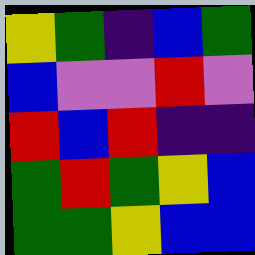[["yellow", "green", "indigo", "blue", "green"], ["blue", "violet", "violet", "red", "violet"], ["red", "blue", "red", "indigo", "indigo"], ["green", "red", "green", "yellow", "blue"], ["green", "green", "yellow", "blue", "blue"]]